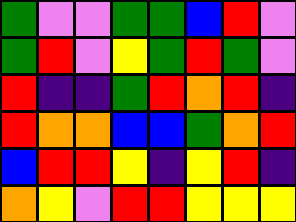[["green", "violet", "violet", "green", "green", "blue", "red", "violet"], ["green", "red", "violet", "yellow", "green", "red", "green", "violet"], ["red", "indigo", "indigo", "green", "red", "orange", "red", "indigo"], ["red", "orange", "orange", "blue", "blue", "green", "orange", "red"], ["blue", "red", "red", "yellow", "indigo", "yellow", "red", "indigo"], ["orange", "yellow", "violet", "red", "red", "yellow", "yellow", "yellow"]]